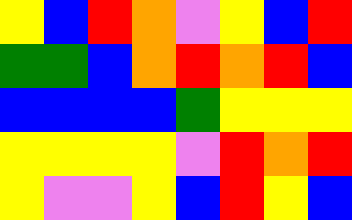[["yellow", "blue", "red", "orange", "violet", "yellow", "blue", "red"], ["green", "green", "blue", "orange", "red", "orange", "red", "blue"], ["blue", "blue", "blue", "blue", "green", "yellow", "yellow", "yellow"], ["yellow", "yellow", "yellow", "yellow", "violet", "red", "orange", "red"], ["yellow", "violet", "violet", "yellow", "blue", "red", "yellow", "blue"]]